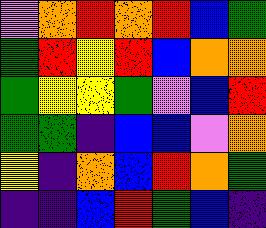[["violet", "orange", "red", "orange", "red", "blue", "green"], ["green", "red", "yellow", "red", "blue", "orange", "orange"], ["green", "yellow", "yellow", "green", "violet", "blue", "red"], ["green", "green", "indigo", "blue", "blue", "violet", "orange"], ["yellow", "indigo", "orange", "blue", "red", "orange", "green"], ["indigo", "indigo", "blue", "red", "green", "blue", "indigo"]]